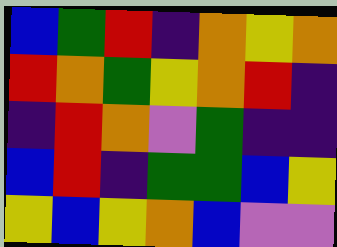[["blue", "green", "red", "indigo", "orange", "yellow", "orange"], ["red", "orange", "green", "yellow", "orange", "red", "indigo"], ["indigo", "red", "orange", "violet", "green", "indigo", "indigo"], ["blue", "red", "indigo", "green", "green", "blue", "yellow"], ["yellow", "blue", "yellow", "orange", "blue", "violet", "violet"]]